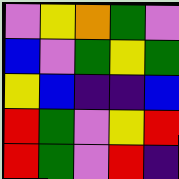[["violet", "yellow", "orange", "green", "violet"], ["blue", "violet", "green", "yellow", "green"], ["yellow", "blue", "indigo", "indigo", "blue"], ["red", "green", "violet", "yellow", "red"], ["red", "green", "violet", "red", "indigo"]]